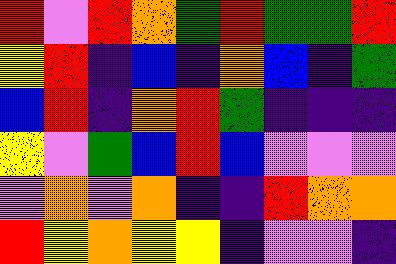[["red", "violet", "red", "orange", "green", "red", "green", "green", "red"], ["yellow", "red", "indigo", "blue", "indigo", "orange", "blue", "indigo", "green"], ["blue", "red", "indigo", "orange", "red", "green", "indigo", "indigo", "indigo"], ["yellow", "violet", "green", "blue", "red", "blue", "violet", "violet", "violet"], ["violet", "orange", "violet", "orange", "indigo", "indigo", "red", "orange", "orange"], ["red", "yellow", "orange", "yellow", "yellow", "indigo", "violet", "violet", "indigo"]]